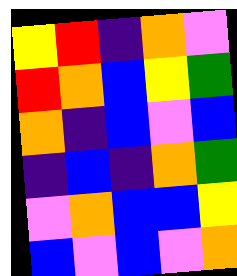[["yellow", "red", "indigo", "orange", "violet"], ["red", "orange", "blue", "yellow", "green"], ["orange", "indigo", "blue", "violet", "blue"], ["indigo", "blue", "indigo", "orange", "green"], ["violet", "orange", "blue", "blue", "yellow"], ["blue", "violet", "blue", "violet", "orange"]]